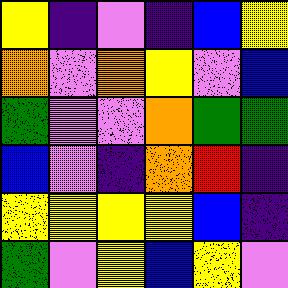[["yellow", "indigo", "violet", "indigo", "blue", "yellow"], ["orange", "violet", "orange", "yellow", "violet", "blue"], ["green", "violet", "violet", "orange", "green", "green"], ["blue", "violet", "indigo", "orange", "red", "indigo"], ["yellow", "yellow", "yellow", "yellow", "blue", "indigo"], ["green", "violet", "yellow", "blue", "yellow", "violet"]]